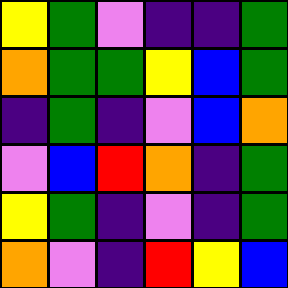[["yellow", "green", "violet", "indigo", "indigo", "green"], ["orange", "green", "green", "yellow", "blue", "green"], ["indigo", "green", "indigo", "violet", "blue", "orange"], ["violet", "blue", "red", "orange", "indigo", "green"], ["yellow", "green", "indigo", "violet", "indigo", "green"], ["orange", "violet", "indigo", "red", "yellow", "blue"]]